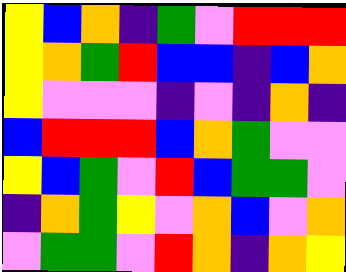[["yellow", "blue", "orange", "indigo", "green", "violet", "red", "red", "red"], ["yellow", "orange", "green", "red", "blue", "blue", "indigo", "blue", "orange"], ["yellow", "violet", "violet", "violet", "indigo", "violet", "indigo", "orange", "indigo"], ["blue", "red", "red", "red", "blue", "orange", "green", "violet", "violet"], ["yellow", "blue", "green", "violet", "red", "blue", "green", "green", "violet"], ["indigo", "orange", "green", "yellow", "violet", "orange", "blue", "violet", "orange"], ["violet", "green", "green", "violet", "red", "orange", "indigo", "orange", "yellow"]]